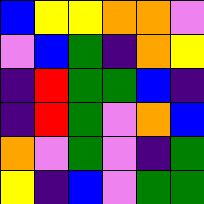[["blue", "yellow", "yellow", "orange", "orange", "violet"], ["violet", "blue", "green", "indigo", "orange", "yellow"], ["indigo", "red", "green", "green", "blue", "indigo"], ["indigo", "red", "green", "violet", "orange", "blue"], ["orange", "violet", "green", "violet", "indigo", "green"], ["yellow", "indigo", "blue", "violet", "green", "green"]]